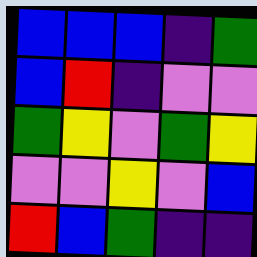[["blue", "blue", "blue", "indigo", "green"], ["blue", "red", "indigo", "violet", "violet"], ["green", "yellow", "violet", "green", "yellow"], ["violet", "violet", "yellow", "violet", "blue"], ["red", "blue", "green", "indigo", "indigo"]]